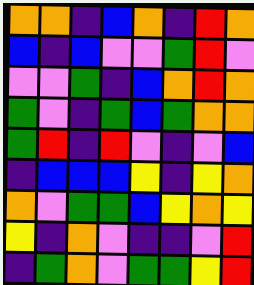[["orange", "orange", "indigo", "blue", "orange", "indigo", "red", "orange"], ["blue", "indigo", "blue", "violet", "violet", "green", "red", "violet"], ["violet", "violet", "green", "indigo", "blue", "orange", "red", "orange"], ["green", "violet", "indigo", "green", "blue", "green", "orange", "orange"], ["green", "red", "indigo", "red", "violet", "indigo", "violet", "blue"], ["indigo", "blue", "blue", "blue", "yellow", "indigo", "yellow", "orange"], ["orange", "violet", "green", "green", "blue", "yellow", "orange", "yellow"], ["yellow", "indigo", "orange", "violet", "indigo", "indigo", "violet", "red"], ["indigo", "green", "orange", "violet", "green", "green", "yellow", "red"]]